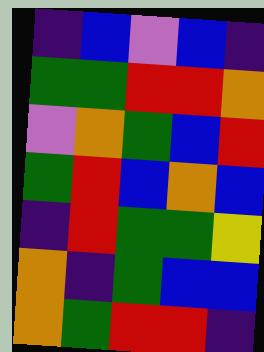[["indigo", "blue", "violet", "blue", "indigo"], ["green", "green", "red", "red", "orange"], ["violet", "orange", "green", "blue", "red"], ["green", "red", "blue", "orange", "blue"], ["indigo", "red", "green", "green", "yellow"], ["orange", "indigo", "green", "blue", "blue"], ["orange", "green", "red", "red", "indigo"]]